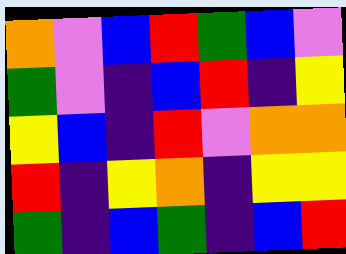[["orange", "violet", "blue", "red", "green", "blue", "violet"], ["green", "violet", "indigo", "blue", "red", "indigo", "yellow"], ["yellow", "blue", "indigo", "red", "violet", "orange", "orange"], ["red", "indigo", "yellow", "orange", "indigo", "yellow", "yellow"], ["green", "indigo", "blue", "green", "indigo", "blue", "red"]]